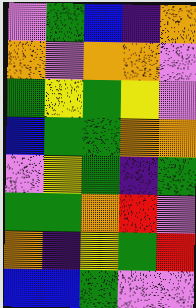[["violet", "green", "blue", "indigo", "orange"], ["orange", "violet", "orange", "orange", "violet"], ["green", "yellow", "green", "yellow", "violet"], ["blue", "green", "green", "orange", "orange"], ["violet", "yellow", "green", "indigo", "green"], ["green", "green", "orange", "red", "violet"], ["orange", "indigo", "yellow", "green", "red"], ["blue", "blue", "green", "violet", "violet"]]